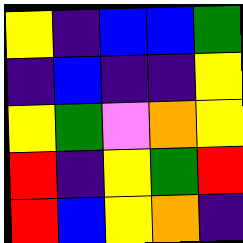[["yellow", "indigo", "blue", "blue", "green"], ["indigo", "blue", "indigo", "indigo", "yellow"], ["yellow", "green", "violet", "orange", "yellow"], ["red", "indigo", "yellow", "green", "red"], ["red", "blue", "yellow", "orange", "indigo"]]